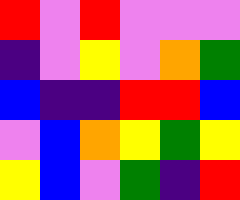[["red", "violet", "red", "violet", "violet", "violet"], ["indigo", "violet", "yellow", "violet", "orange", "green"], ["blue", "indigo", "indigo", "red", "red", "blue"], ["violet", "blue", "orange", "yellow", "green", "yellow"], ["yellow", "blue", "violet", "green", "indigo", "red"]]